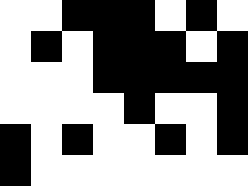[["white", "white", "black", "black", "black", "white", "black", "white"], ["white", "black", "white", "black", "black", "black", "white", "black"], ["white", "white", "white", "black", "black", "black", "black", "black"], ["white", "white", "white", "white", "black", "white", "white", "black"], ["black", "white", "black", "white", "white", "black", "white", "black"], ["black", "white", "white", "white", "white", "white", "white", "white"]]